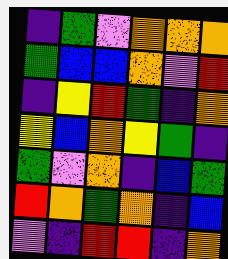[["indigo", "green", "violet", "orange", "orange", "orange"], ["green", "blue", "blue", "orange", "violet", "red"], ["indigo", "yellow", "red", "green", "indigo", "orange"], ["yellow", "blue", "orange", "yellow", "green", "indigo"], ["green", "violet", "orange", "indigo", "blue", "green"], ["red", "orange", "green", "orange", "indigo", "blue"], ["violet", "indigo", "red", "red", "indigo", "orange"]]